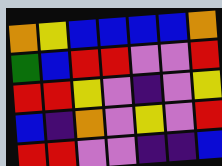[["orange", "yellow", "blue", "blue", "blue", "blue", "orange"], ["green", "blue", "red", "red", "violet", "violet", "red"], ["red", "red", "yellow", "violet", "indigo", "violet", "yellow"], ["blue", "indigo", "orange", "violet", "yellow", "violet", "red"], ["red", "red", "violet", "violet", "indigo", "indigo", "blue"]]